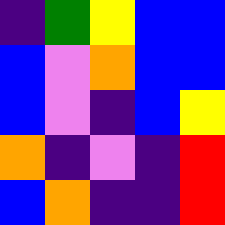[["indigo", "green", "yellow", "blue", "blue"], ["blue", "violet", "orange", "blue", "blue"], ["blue", "violet", "indigo", "blue", "yellow"], ["orange", "indigo", "violet", "indigo", "red"], ["blue", "orange", "indigo", "indigo", "red"]]